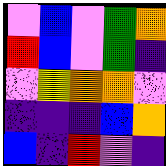[["violet", "blue", "violet", "green", "orange"], ["red", "blue", "violet", "green", "indigo"], ["violet", "yellow", "orange", "orange", "violet"], ["indigo", "indigo", "indigo", "blue", "orange"], ["blue", "indigo", "red", "violet", "indigo"]]